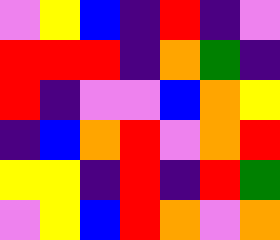[["violet", "yellow", "blue", "indigo", "red", "indigo", "violet"], ["red", "red", "red", "indigo", "orange", "green", "indigo"], ["red", "indigo", "violet", "violet", "blue", "orange", "yellow"], ["indigo", "blue", "orange", "red", "violet", "orange", "red"], ["yellow", "yellow", "indigo", "red", "indigo", "red", "green"], ["violet", "yellow", "blue", "red", "orange", "violet", "orange"]]